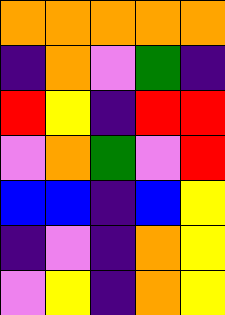[["orange", "orange", "orange", "orange", "orange"], ["indigo", "orange", "violet", "green", "indigo"], ["red", "yellow", "indigo", "red", "red"], ["violet", "orange", "green", "violet", "red"], ["blue", "blue", "indigo", "blue", "yellow"], ["indigo", "violet", "indigo", "orange", "yellow"], ["violet", "yellow", "indigo", "orange", "yellow"]]